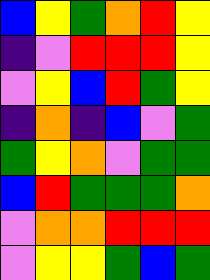[["blue", "yellow", "green", "orange", "red", "yellow"], ["indigo", "violet", "red", "red", "red", "yellow"], ["violet", "yellow", "blue", "red", "green", "yellow"], ["indigo", "orange", "indigo", "blue", "violet", "green"], ["green", "yellow", "orange", "violet", "green", "green"], ["blue", "red", "green", "green", "green", "orange"], ["violet", "orange", "orange", "red", "red", "red"], ["violet", "yellow", "yellow", "green", "blue", "green"]]